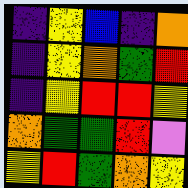[["indigo", "yellow", "blue", "indigo", "orange"], ["indigo", "yellow", "orange", "green", "red"], ["indigo", "yellow", "red", "red", "yellow"], ["orange", "green", "green", "red", "violet"], ["yellow", "red", "green", "orange", "yellow"]]